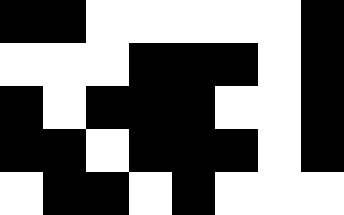[["black", "black", "white", "white", "white", "white", "white", "black"], ["white", "white", "white", "black", "black", "black", "white", "black"], ["black", "white", "black", "black", "black", "white", "white", "black"], ["black", "black", "white", "black", "black", "black", "white", "black"], ["white", "black", "black", "white", "black", "white", "white", "white"]]